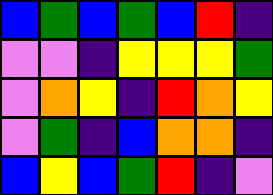[["blue", "green", "blue", "green", "blue", "red", "indigo"], ["violet", "violet", "indigo", "yellow", "yellow", "yellow", "green"], ["violet", "orange", "yellow", "indigo", "red", "orange", "yellow"], ["violet", "green", "indigo", "blue", "orange", "orange", "indigo"], ["blue", "yellow", "blue", "green", "red", "indigo", "violet"]]